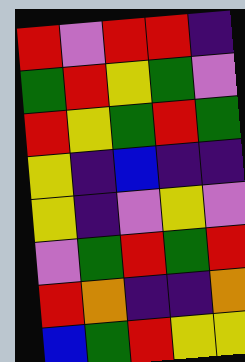[["red", "violet", "red", "red", "indigo"], ["green", "red", "yellow", "green", "violet"], ["red", "yellow", "green", "red", "green"], ["yellow", "indigo", "blue", "indigo", "indigo"], ["yellow", "indigo", "violet", "yellow", "violet"], ["violet", "green", "red", "green", "red"], ["red", "orange", "indigo", "indigo", "orange"], ["blue", "green", "red", "yellow", "yellow"]]